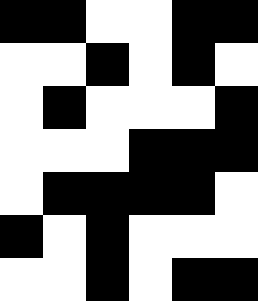[["black", "black", "white", "white", "black", "black"], ["white", "white", "black", "white", "black", "white"], ["white", "black", "white", "white", "white", "black"], ["white", "white", "white", "black", "black", "black"], ["white", "black", "black", "black", "black", "white"], ["black", "white", "black", "white", "white", "white"], ["white", "white", "black", "white", "black", "black"]]